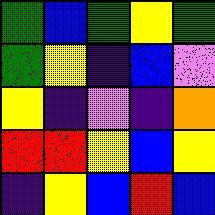[["green", "blue", "green", "yellow", "green"], ["green", "yellow", "indigo", "blue", "violet"], ["yellow", "indigo", "violet", "indigo", "orange"], ["red", "red", "yellow", "blue", "yellow"], ["indigo", "yellow", "blue", "red", "blue"]]